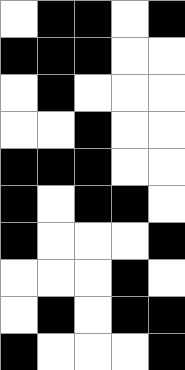[["white", "black", "black", "white", "black"], ["black", "black", "black", "white", "white"], ["white", "black", "white", "white", "white"], ["white", "white", "black", "white", "white"], ["black", "black", "black", "white", "white"], ["black", "white", "black", "black", "white"], ["black", "white", "white", "white", "black"], ["white", "white", "white", "black", "white"], ["white", "black", "white", "black", "black"], ["black", "white", "white", "white", "black"]]